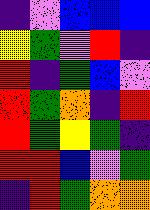[["indigo", "violet", "blue", "blue", "blue"], ["yellow", "green", "violet", "red", "indigo"], ["red", "indigo", "green", "blue", "violet"], ["red", "green", "orange", "indigo", "red"], ["red", "green", "yellow", "green", "indigo"], ["red", "red", "blue", "violet", "green"], ["indigo", "red", "green", "orange", "orange"]]